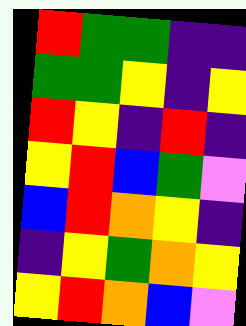[["red", "green", "green", "indigo", "indigo"], ["green", "green", "yellow", "indigo", "yellow"], ["red", "yellow", "indigo", "red", "indigo"], ["yellow", "red", "blue", "green", "violet"], ["blue", "red", "orange", "yellow", "indigo"], ["indigo", "yellow", "green", "orange", "yellow"], ["yellow", "red", "orange", "blue", "violet"]]